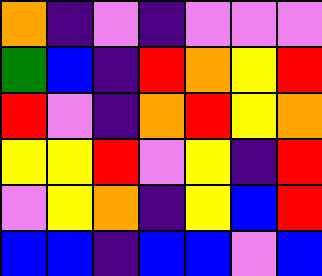[["orange", "indigo", "violet", "indigo", "violet", "violet", "violet"], ["green", "blue", "indigo", "red", "orange", "yellow", "red"], ["red", "violet", "indigo", "orange", "red", "yellow", "orange"], ["yellow", "yellow", "red", "violet", "yellow", "indigo", "red"], ["violet", "yellow", "orange", "indigo", "yellow", "blue", "red"], ["blue", "blue", "indigo", "blue", "blue", "violet", "blue"]]